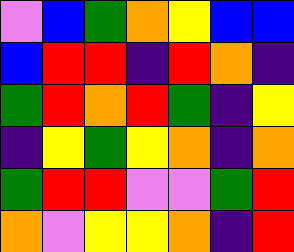[["violet", "blue", "green", "orange", "yellow", "blue", "blue"], ["blue", "red", "red", "indigo", "red", "orange", "indigo"], ["green", "red", "orange", "red", "green", "indigo", "yellow"], ["indigo", "yellow", "green", "yellow", "orange", "indigo", "orange"], ["green", "red", "red", "violet", "violet", "green", "red"], ["orange", "violet", "yellow", "yellow", "orange", "indigo", "red"]]